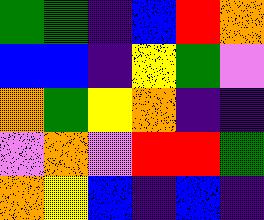[["green", "green", "indigo", "blue", "red", "orange"], ["blue", "blue", "indigo", "yellow", "green", "violet"], ["orange", "green", "yellow", "orange", "indigo", "indigo"], ["violet", "orange", "violet", "red", "red", "green"], ["orange", "yellow", "blue", "indigo", "blue", "indigo"]]